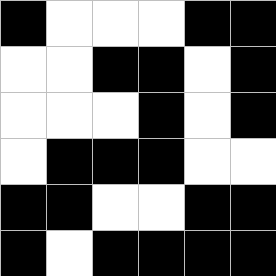[["black", "white", "white", "white", "black", "black"], ["white", "white", "black", "black", "white", "black"], ["white", "white", "white", "black", "white", "black"], ["white", "black", "black", "black", "white", "white"], ["black", "black", "white", "white", "black", "black"], ["black", "white", "black", "black", "black", "black"]]